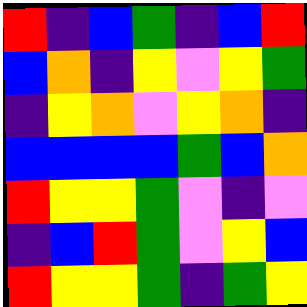[["red", "indigo", "blue", "green", "indigo", "blue", "red"], ["blue", "orange", "indigo", "yellow", "violet", "yellow", "green"], ["indigo", "yellow", "orange", "violet", "yellow", "orange", "indigo"], ["blue", "blue", "blue", "blue", "green", "blue", "orange"], ["red", "yellow", "yellow", "green", "violet", "indigo", "violet"], ["indigo", "blue", "red", "green", "violet", "yellow", "blue"], ["red", "yellow", "yellow", "green", "indigo", "green", "yellow"]]